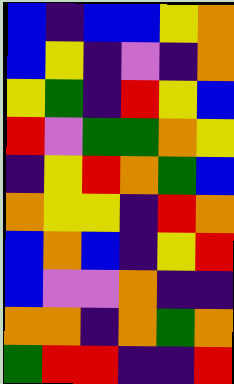[["blue", "indigo", "blue", "blue", "yellow", "orange"], ["blue", "yellow", "indigo", "violet", "indigo", "orange"], ["yellow", "green", "indigo", "red", "yellow", "blue"], ["red", "violet", "green", "green", "orange", "yellow"], ["indigo", "yellow", "red", "orange", "green", "blue"], ["orange", "yellow", "yellow", "indigo", "red", "orange"], ["blue", "orange", "blue", "indigo", "yellow", "red"], ["blue", "violet", "violet", "orange", "indigo", "indigo"], ["orange", "orange", "indigo", "orange", "green", "orange"], ["green", "red", "red", "indigo", "indigo", "red"]]